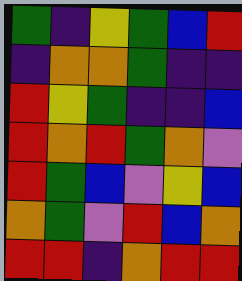[["green", "indigo", "yellow", "green", "blue", "red"], ["indigo", "orange", "orange", "green", "indigo", "indigo"], ["red", "yellow", "green", "indigo", "indigo", "blue"], ["red", "orange", "red", "green", "orange", "violet"], ["red", "green", "blue", "violet", "yellow", "blue"], ["orange", "green", "violet", "red", "blue", "orange"], ["red", "red", "indigo", "orange", "red", "red"]]